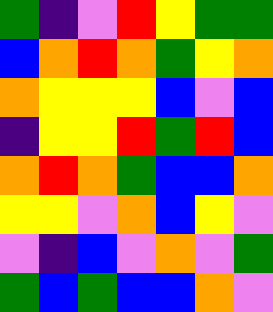[["green", "indigo", "violet", "red", "yellow", "green", "green"], ["blue", "orange", "red", "orange", "green", "yellow", "orange"], ["orange", "yellow", "yellow", "yellow", "blue", "violet", "blue"], ["indigo", "yellow", "yellow", "red", "green", "red", "blue"], ["orange", "red", "orange", "green", "blue", "blue", "orange"], ["yellow", "yellow", "violet", "orange", "blue", "yellow", "violet"], ["violet", "indigo", "blue", "violet", "orange", "violet", "green"], ["green", "blue", "green", "blue", "blue", "orange", "violet"]]